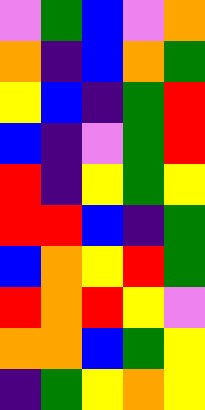[["violet", "green", "blue", "violet", "orange"], ["orange", "indigo", "blue", "orange", "green"], ["yellow", "blue", "indigo", "green", "red"], ["blue", "indigo", "violet", "green", "red"], ["red", "indigo", "yellow", "green", "yellow"], ["red", "red", "blue", "indigo", "green"], ["blue", "orange", "yellow", "red", "green"], ["red", "orange", "red", "yellow", "violet"], ["orange", "orange", "blue", "green", "yellow"], ["indigo", "green", "yellow", "orange", "yellow"]]